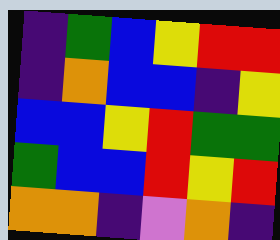[["indigo", "green", "blue", "yellow", "red", "red"], ["indigo", "orange", "blue", "blue", "indigo", "yellow"], ["blue", "blue", "yellow", "red", "green", "green"], ["green", "blue", "blue", "red", "yellow", "red"], ["orange", "orange", "indigo", "violet", "orange", "indigo"]]